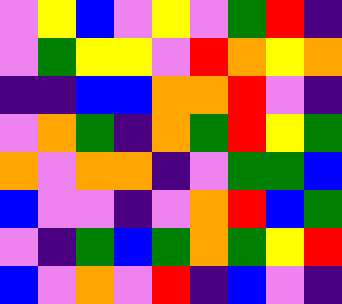[["violet", "yellow", "blue", "violet", "yellow", "violet", "green", "red", "indigo"], ["violet", "green", "yellow", "yellow", "violet", "red", "orange", "yellow", "orange"], ["indigo", "indigo", "blue", "blue", "orange", "orange", "red", "violet", "indigo"], ["violet", "orange", "green", "indigo", "orange", "green", "red", "yellow", "green"], ["orange", "violet", "orange", "orange", "indigo", "violet", "green", "green", "blue"], ["blue", "violet", "violet", "indigo", "violet", "orange", "red", "blue", "green"], ["violet", "indigo", "green", "blue", "green", "orange", "green", "yellow", "red"], ["blue", "violet", "orange", "violet", "red", "indigo", "blue", "violet", "indigo"]]